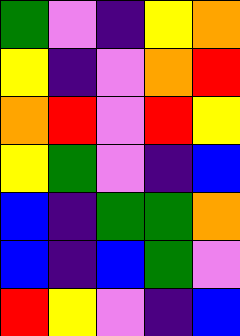[["green", "violet", "indigo", "yellow", "orange"], ["yellow", "indigo", "violet", "orange", "red"], ["orange", "red", "violet", "red", "yellow"], ["yellow", "green", "violet", "indigo", "blue"], ["blue", "indigo", "green", "green", "orange"], ["blue", "indigo", "blue", "green", "violet"], ["red", "yellow", "violet", "indigo", "blue"]]